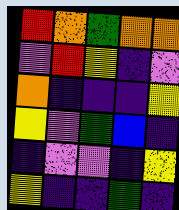[["red", "orange", "green", "orange", "orange"], ["violet", "red", "yellow", "indigo", "violet"], ["orange", "indigo", "indigo", "indigo", "yellow"], ["yellow", "violet", "green", "blue", "indigo"], ["indigo", "violet", "violet", "indigo", "yellow"], ["yellow", "indigo", "indigo", "green", "indigo"]]